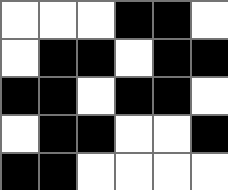[["white", "white", "white", "black", "black", "white"], ["white", "black", "black", "white", "black", "black"], ["black", "black", "white", "black", "black", "white"], ["white", "black", "black", "white", "white", "black"], ["black", "black", "white", "white", "white", "white"]]